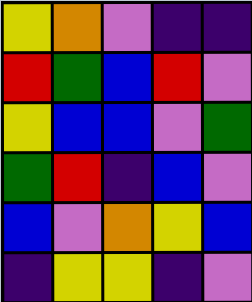[["yellow", "orange", "violet", "indigo", "indigo"], ["red", "green", "blue", "red", "violet"], ["yellow", "blue", "blue", "violet", "green"], ["green", "red", "indigo", "blue", "violet"], ["blue", "violet", "orange", "yellow", "blue"], ["indigo", "yellow", "yellow", "indigo", "violet"]]